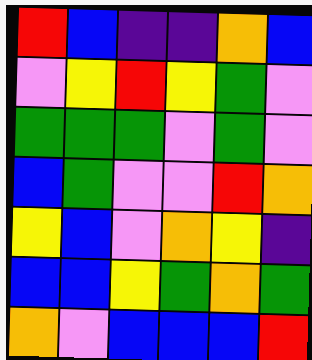[["red", "blue", "indigo", "indigo", "orange", "blue"], ["violet", "yellow", "red", "yellow", "green", "violet"], ["green", "green", "green", "violet", "green", "violet"], ["blue", "green", "violet", "violet", "red", "orange"], ["yellow", "blue", "violet", "orange", "yellow", "indigo"], ["blue", "blue", "yellow", "green", "orange", "green"], ["orange", "violet", "blue", "blue", "blue", "red"]]